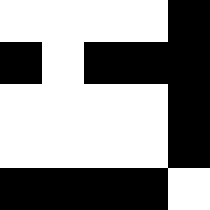[["white", "white", "white", "white", "black"], ["black", "white", "black", "black", "black"], ["white", "white", "white", "white", "black"], ["white", "white", "white", "white", "black"], ["black", "black", "black", "black", "white"]]